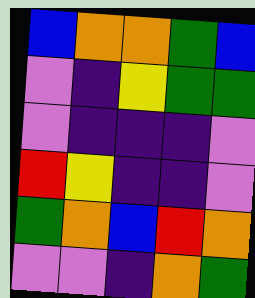[["blue", "orange", "orange", "green", "blue"], ["violet", "indigo", "yellow", "green", "green"], ["violet", "indigo", "indigo", "indigo", "violet"], ["red", "yellow", "indigo", "indigo", "violet"], ["green", "orange", "blue", "red", "orange"], ["violet", "violet", "indigo", "orange", "green"]]